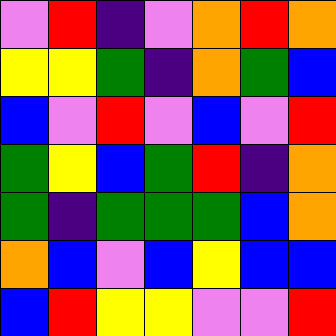[["violet", "red", "indigo", "violet", "orange", "red", "orange"], ["yellow", "yellow", "green", "indigo", "orange", "green", "blue"], ["blue", "violet", "red", "violet", "blue", "violet", "red"], ["green", "yellow", "blue", "green", "red", "indigo", "orange"], ["green", "indigo", "green", "green", "green", "blue", "orange"], ["orange", "blue", "violet", "blue", "yellow", "blue", "blue"], ["blue", "red", "yellow", "yellow", "violet", "violet", "red"]]